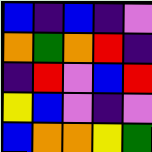[["blue", "indigo", "blue", "indigo", "violet"], ["orange", "green", "orange", "red", "indigo"], ["indigo", "red", "violet", "blue", "red"], ["yellow", "blue", "violet", "indigo", "violet"], ["blue", "orange", "orange", "yellow", "green"]]